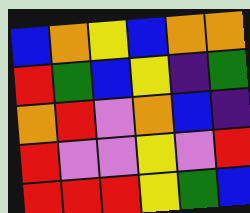[["blue", "orange", "yellow", "blue", "orange", "orange"], ["red", "green", "blue", "yellow", "indigo", "green"], ["orange", "red", "violet", "orange", "blue", "indigo"], ["red", "violet", "violet", "yellow", "violet", "red"], ["red", "red", "red", "yellow", "green", "blue"]]